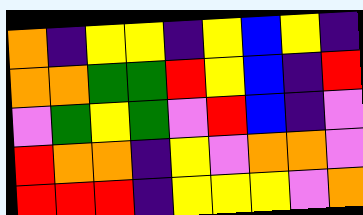[["orange", "indigo", "yellow", "yellow", "indigo", "yellow", "blue", "yellow", "indigo"], ["orange", "orange", "green", "green", "red", "yellow", "blue", "indigo", "red"], ["violet", "green", "yellow", "green", "violet", "red", "blue", "indigo", "violet"], ["red", "orange", "orange", "indigo", "yellow", "violet", "orange", "orange", "violet"], ["red", "red", "red", "indigo", "yellow", "yellow", "yellow", "violet", "orange"]]